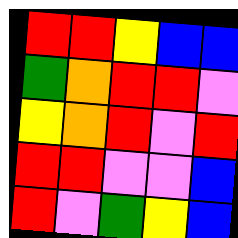[["red", "red", "yellow", "blue", "blue"], ["green", "orange", "red", "red", "violet"], ["yellow", "orange", "red", "violet", "red"], ["red", "red", "violet", "violet", "blue"], ["red", "violet", "green", "yellow", "blue"]]